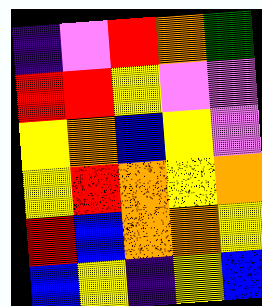[["indigo", "violet", "red", "orange", "green"], ["red", "red", "yellow", "violet", "violet"], ["yellow", "orange", "blue", "yellow", "violet"], ["yellow", "red", "orange", "yellow", "orange"], ["red", "blue", "orange", "orange", "yellow"], ["blue", "yellow", "indigo", "yellow", "blue"]]